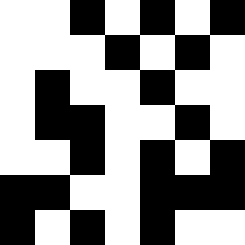[["white", "white", "black", "white", "black", "white", "black"], ["white", "white", "white", "black", "white", "black", "white"], ["white", "black", "white", "white", "black", "white", "white"], ["white", "black", "black", "white", "white", "black", "white"], ["white", "white", "black", "white", "black", "white", "black"], ["black", "black", "white", "white", "black", "black", "black"], ["black", "white", "black", "white", "black", "white", "white"]]